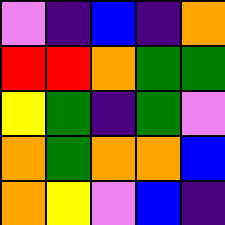[["violet", "indigo", "blue", "indigo", "orange"], ["red", "red", "orange", "green", "green"], ["yellow", "green", "indigo", "green", "violet"], ["orange", "green", "orange", "orange", "blue"], ["orange", "yellow", "violet", "blue", "indigo"]]